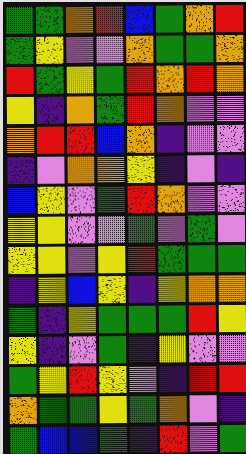[["green", "green", "orange", "red", "blue", "green", "orange", "red"], ["green", "yellow", "violet", "violet", "orange", "green", "green", "orange"], ["red", "green", "yellow", "green", "red", "orange", "red", "orange"], ["yellow", "indigo", "orange", "green", "red", "orange", "violet", "violet"], ["orange", "red", "red", "blue", "orange", "indigo", "violet", "violet"], ["indigo", "violet", "orange", "orange", "yellow", "indigo", "violet", "indigo"], ["blue", "yellow", "violet", "green", "red", "orange", "violet", "violet"], ["yellow", "yellow", "violet", "violet", "green", "violet", "green", "violet"], ["yellow", "yellow", "violet", "yellow", "red", "green", "green", "green"], ["indigo", "yellow", "blue", "yellow", "indigo", "yellow", "orange", "orange"], ["green", "indigo", "yellow", "green", "green", "green", "red", "yellow"], ["yellow", "indigo", "violet", "green", "indigo", "yellow", "violet", "violet"], ["green", "yellow", "red", "yellow", "violet", "indigo", "red", "red"], ["orange", "green", "green", "yellow", "green", "orange", "violet", "indigo"], ["green", "blue", "blue", "green", "indigo", "red", "violet", "green"]]